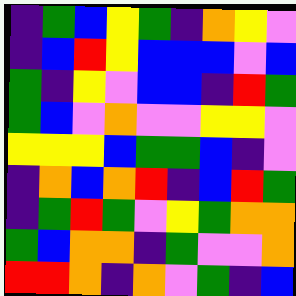[["indigo", "green", "blue", "yellow", "green", "indigo", "orange", "yellow", "violet"], ["indigo", "blue", "red", "yellow", "blue", "blue", "blue", "violet", "blue"], ["green", "indigo", "yellow", "violet", "blue", "blue", "indigo", "red", "green"], ["green", "blue", "violet", "orange", "violet", "violet", "yellow", "yellow", "violet"], ["yellow", "yellow", "yellow", "blue", "green", "green", "blue", "indigo", "violet"], ["indigo", "orange", "blue", "orange", "red", "indigo", "blue", "red", "green"], ["indigo", "green", "red", "green", "violet", "yellow", "green", "orange", "orange"], ["green", "blue", "orange", "orange", "indigo", "green", "violet", "violet", "orange"], ["red", "red", "orange", "indigo", "orange", "violet", "green", "indigo", "blue"]]